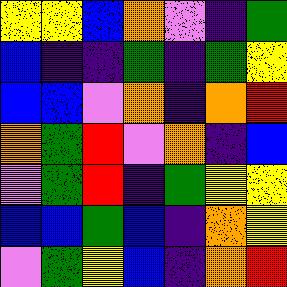[["yellow", "yellow", "blue", "orange", "violet", "indigo", "green"], ["blue", "indigo", "indigo", "green", "indigo", "green", "yellow"], ["blue", "blue", "violet", "orange", "indigo", "orange", "red"], ["orange", "green", "red", "violet", "orange", "indigo", "blue"], ["violet", "green", "red", "indigo", "green", "yellow", "yellow"], ["blue", "blue", "green", "blue", "indigo", "orange", "yellow"], ["violet", "green", "yellow", "blue", "indigo", "orange", "red"]]